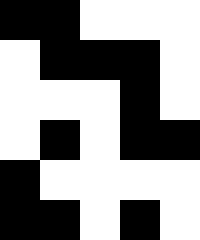[["black", "black", "white", "white", "white"], ["white", "black", "black", "black", "white"], ["white", "white", "white", "black", "white"], ["white", "black", "white", "black", "black"], ["black", "white", "white", "white", "white"], ["black", "black", "white", "black", "white"]]